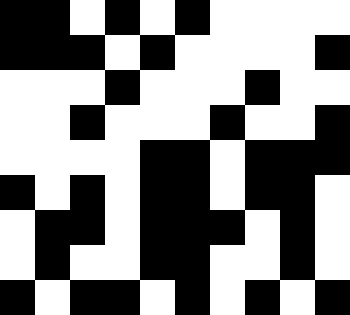[["black", "black", "white", "black", "white", "black", "white", "white", "white", "white"], ["black", "black", "black", "white", "black", "white", "white", "white", "white", "black"], ["white", "white", "white", "black", "white", "white", "white", "black", "white", "white"], ["white", "white", "black", "white", "white", "white", "black", "white", "white", "black"], ["white", "white", "white", "white", "black", "black", "white", "black", "black", "black"], ["black", "white", "black", "white", "black", "black", "white", "black", "black", "white"], ["white", "black", "black", "white", "black", "black", "black", "white", "black", "white"], ["white", "black", "white", "white", "black", "black", "white", "white", "black", "white"], ["black", "white", "black", "black", "white", "black", "white", "black", "white", "black"]]